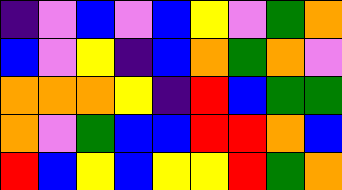[["indigo", "violet", "blue", "violet", "blue", "yellow", "violet", "green", "orange"], ["blue", "violet", "yellow", "indigo", "blue", "orange", "green", "orange", "violet"], ["orange", "orange", "orange", "yellow", "indigo", "red", "blue", "green", "green"], ["orange", "violet", "green", "blue", "blue", "red", "red", "orange", "blue"], ["red", "blue", "yellow", "blue", "yellow", "yellow", "red", "green", "orange"]]